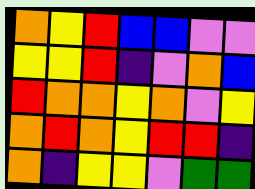[["orange", "yellow", "red", "blue", "blue", "violet", "violet"], ["yellow", "yellow", "red", "indigo", "violet", "orange", "blue"], ["red", "orange", "orange", "yellow", "orange", "violet", "yellow"], ["orange", "red", "orange", "yellow", "red", "red", "indigo"], ["orange", "indigo", "yellow", "yellow", "violet", "green", "green"]]